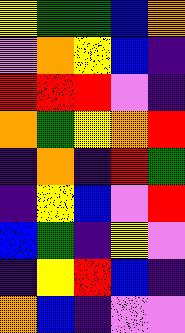[["yellow", "green", "green", "blue", "orange"], ["violet", "orange", "yellow", "blue", "indigo"], ["red", "red", "red", "violet", "indigo"], ["orange", "green", "yellow", "orange", "red"], ["indigo", "orange", "indigo", "red", "green"], ["indigo", "yellow", "blue", "violet", "red"], ["blue", "green", "indigo", "yellow", "violet"], ["indigo", "yellow", "red", "blue", "indigo"], ["orange", "blue", "indigo", "violet", "violet"]]